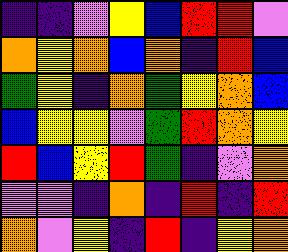[["indigo", "indigo", "violet", "yellow", "blue", "red", "red", "violet"], ["orange", "yellow", "orange", "blue", "orange", "indigo", "red", "blue"], ["green", "yellow", "indigo", "orange", "green", "yellow", "orange", "blue"], ["blue", "yellow", "yellow", "violet", "green", "red", "orange", "yellow"], ["red", "blue", "yellow", "red", "green", "indigo", "violet", "orange"], ["violet", "violet", "indigo", "orange", "indigo", "red", "indigo", "red"], ["orange", "violet", "yellow", "indigo", "red", "indigo", "yellow", "orange"]]